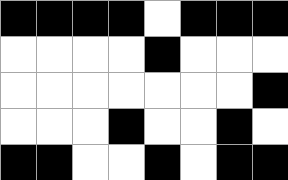[["black", "black", "black", "black", "white", "black", "black", "black"], ["white", "white", "white", "white", "black", "white", "white", "white"], ["white", "white", "white", "white", "white", "white", "white", "black"], ["white", "white", "white", "black", "white", "white", "black", "white"], ["black", "black", "white", "white", "black", "white", "black", "black"]]